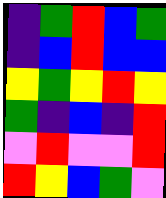[["indigo", "green", "red", "blue", "green"], ["indigo", "blue", "red", "blue", "blue"], ["yellow", "green", "yellow", "red", "yellow"], ["green", "indigo", "blue", "indigo", "red"], ["violet", "red", "violet", "violet", "red"], ["red", "yellow", "blue", "green", "violet"]]